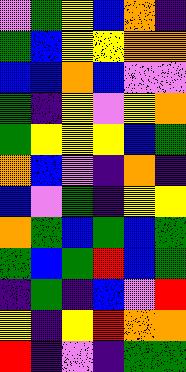[["violet", "green", "yellow", "blue", "orange", "indigo"], ["green", "blue", "yellow", "yellow", "orange", "orange"], ["blue", "blue", "orange", "blue", "violet", "violet"], ["green", "indigo", "yellow", "violet", "yellow", "orange"], ["green", "yellow", "yellow", "yellow", "blue", "green"], ["orange", "blue", "violet", "indigo", "orange", "indigo"], ["blue", "violet", "green", "indigo", "yellow", "yellow"], ["orange", "green", "blue", "green", "blue", "green"], ["green", "blue", "green", "red", "blue", "green"], ["indigo", "green", "indigo", "blue", "violet", "red"], ["yellow", "indigo", "yellow", "red", "orange", "orange"], ["red", "indigo", "violet", "indigo", "green", "green"]]